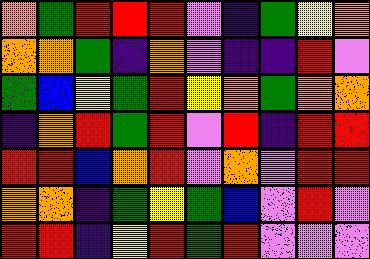[["orange", "green", "red", "red", "red", "violet", "indigo", "green", "yellow", "orange"], ["orange", "orange", "green", "indigo", "orange", "violet", "indigo", "indigo", "red", "violet"], ["green", "blue", "yellow", "green", "red", "yellow", "orange", "green", "orange", "orange"], ["indigo", "orange", "red", "green", "red", "violet", "red", "indigo", "red", "red"], ["red", "red", "blue", "orange", "red", "violet", "orange", "violet", "red", "red"], ["orange", "orange", "indigo", "green", "yellow", "green", "blue", "violet", "red", "violet"], ["red", "red", "indigo", "yellow", "red", "green", "red", "violet", "violet", "violet"]]